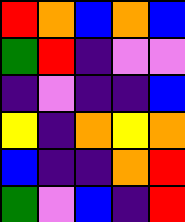[["red", "orange", "blue", "orange", "blue"], ["green", "red", "indigo", "violet", "violet"], ["indigo", "violet", "indigo", "indigo", "blue"], ["yellow", "indigo", "orange", "yellow", "orange"], ["blue", "indigo", "indigo", "orange", "red"], ["green", "violet", "blue", "indigo", "red"]]